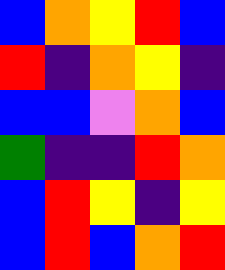[["blue", "orange", "yellow", "red", "blue"], ["red", "indigo", "orange", "yellow", "indigo"], ["blue", "blue", "violet", "orange", "blue"], ["green", "indigo", "indigo", "red", "orange"], ["blue", "red", "yellow", "indigo", "yellow"], ["blue", "red", "blue", "orange", "red"]]